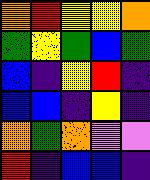[["orange", "red", "yellow", "yellow", "orange"], ["green", "yellow", "green", "blue", "green"], ["blue", "indigo", "yellow", "red", "indigo"], ["blue", "blue", "indigo", "yellow", "indigo"], ["orange", "green", "orange", "violet", "violet"], ["red", "indigo", "blue", "blue", "indigo"]]